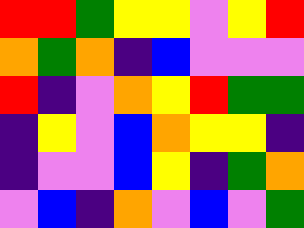[["red", "red", "green", "yellow", "yellow", "violet", "yellow", "red"], ["orange", "green", "orange", "indigo", "blue", "violet", "violet", "violet"], ["red", "indigo", "violet", "orange", "yellow", "red", "green", "green"], ["indigo", "yellow", "violet", "blue", "orange", "yellow", "yellow", "indigo"], ["indigo", "violet", "violet", "blue", "yellow", "indigo", "green", "orange"], ["violet", "blue", "indigo", "orange", "violet", "blue", "violet", "green"]]